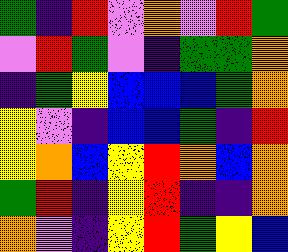[["green", "indigo", "red", "violet", "orange", "violet", "red", "green"], ["violet", "red", "green", "violet", "indigo", "green", "green", "orange"], ["indigo", "green", "yellow", "blue", "blue", "blue", "green", "orange"], ["yellow", "violet", "indigo", "blue", "blue", "green", "indigo", "red"], ["yellow", "orange", "blue", "yellow", "red", "orange", "blue", "orange"], ["green", "red", "indigo", "yellow", "red", "indigo", "indigo", "orange"], ["orange", "violet", "indigo", "yellow", "red", "green", "yellow", "blue"]]